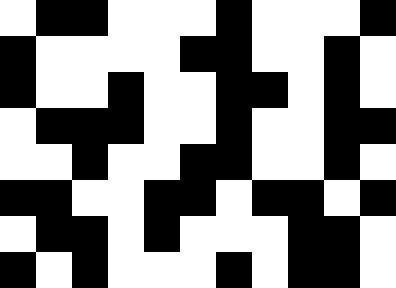[["white", "black", "black", "white", "white", "white", "black", "white", "white", "white", "black"], ["black", "white", "white", "white", "white", "black", "black", "white", "white", "black", "white"], ["black", "white", "white", "black", "white", "white", "black", "black", "white", "black", "white"], ["white", "black", "black", "black", "white", "white", "black", "white", "white", "black", "black"], ["white", "white", "black", "white", "white", "black", "black", "white", "white", "black", "white"], ["black", "black", "white", "white", "black", "black", "white", "black", "black", "white", "black"], ["white", "black", "black", "white", "black", "white", "white", "white", "black", "black", "white"], ["black", "white", "black", "white", "white", "white", "black", "white", "black", "black", "white"]]